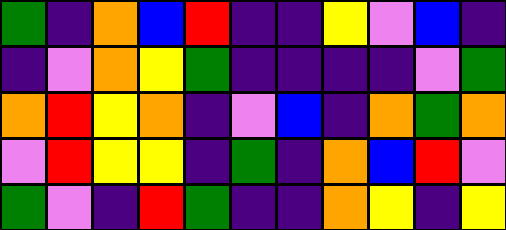[["green", "indigo", "orange", "blue", "red", "indigo", "indigo", "yellow", "violet", "blue", "indigo"], ["indigo", "violet", "orange", "yellow", "green", "indigo", "indigo", "indigo", "indigo", "violet", "green"], ["orange", "red", "yellow", "orange", "indigo", "violet", "blue", "indigo", "orange", "green", "orange"], ["violet", "red", "yellow", "yellow", "indigo", "green", "indigo", "orange", "blue", "red", "violet"], ["green", "violet", "indigo", "red", "green", "indigo", "indigo", "orange", "yellow", "indigo", "yellow"]]